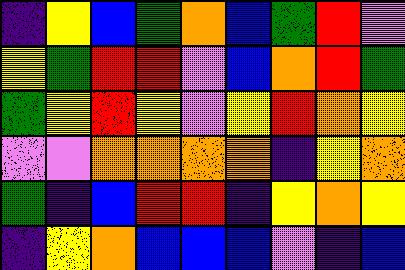[["indigo", "yellow", "blue", "green", "orange", "blue", "green", "red", "violet"], ["yellow", "green", "red", "red", "violet", "blue", "orange", "red", "green"], ["green", "yellow", "red", "yellow", "violet", "yellow", "red", "orange", "yellow"], ["violet", "violet", "orange", "orange", "orange", "orange", "indigo", "yellow", "orange"], ["green", "indigo", "blue", "red", "red", "indigo", "yellow", "orange", "yellow"], ["indigo", "yellow", "orange", "blue", "blue", "blue", "violet", "indigo", "blue"]]